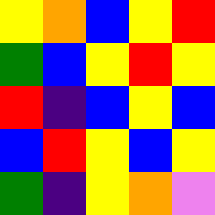[["yellow", "orange", "blue", "yellow", "red"], ["green", "blue", "yellow", "red", "yellow"], ["red", "indigo", "blue", "yellow", "blue"], ["blue", "red", "yellow", "blue", "yellow"], ["green", "indigo", "yellow", "orange", "violet"]]